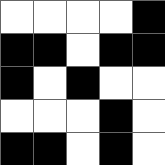[["white", "white", "white", "white", "black"], ["black", "black", "white", "black", "black"], ["black", "white", "black", "white", "white"], ["white", "white", "white", "black", "white"], ["black", "black", "white", "black", "white"]]